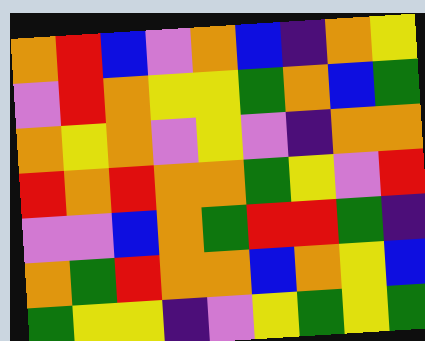[["orange", "red", "blue", "violet", "orange", "blue", "indigo", "orange", "yellow"], ["violet", "red", "orange", "yellow", "yellow", "green", "orange", "blue", "green"], ["orange", "yellow", "orange", "violet", "yellow", "violet", "indigo", "orange", "orange"], ["red", "orange", "red", "orange", "orange", "green", "yellow", "violet", "red"], ["violet", "violet", "blue", "orange", "green", "red", "red", "green", "indigo"], ["orange", "green", "red", "orange", "orange", "blue", "orange", "yellow", "blue"], ["green", "yellow", "yellow", "indigo", "violet", "yellow", "green", "yellow", "green"]]